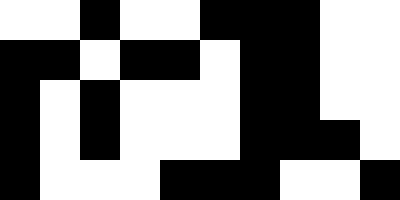[["white", "white", "black", "white", "white", "black", "black", "black", "white", "white"], ["black", "black", "white", "black", "black", "white", "black", "black", "white", "white"], ["black", "white", "black", "white", "white", "white", "black", "black", "white", "white"], ["black", "white", "black", "white", "white", "white", "black", "black", "black", "white"], ["black", "white", "white", "white", "black", "black", "black", "white", "white", "black"]]